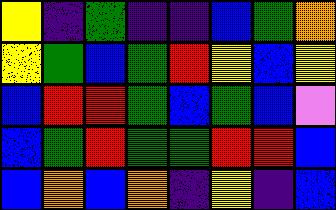[["yellow", "indigo", "green", "indigo", "indigo", "blue", "green", "orange"], ["yellow", "green", "blue", "green", "red", "yellow", "blue", "yellow"], ["blue", "red", "red", "green", "blue", "green", "blue", "violet"], ["blue", "green", "red", "green", "green", "red", "red", "blue"], ["blue", "orange", "blue", "orange", "indigo", "yellow", "indigo", "blue"]]